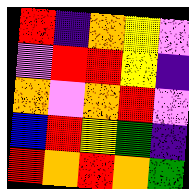[["red", "indigo", "orange", "yellow", "violet"], ["violet", "red", "red", "yellow", "indigo"], ["orange", "violet", "orange", "red", "violet"], ["blue", "red", "yellow", "green", "indigo"], ["red", "orange", "red", "orange", "green"]]